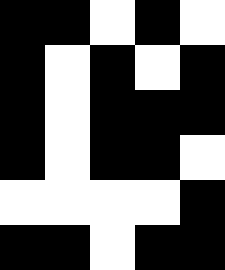[["black", "black", "white", "black", "white"], ["black", "white", "black", "white", "black"], ["black", "white", "black", "black", "black"], ["black", "white", "black", "black", "white"], ["white", "white", "white", "white", "black"], ["black", "black", "white", "black", "black"]]